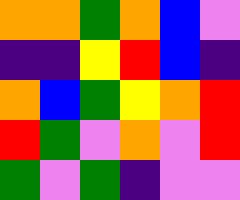[["orange", "orange", "green", "orange", "blue", "violet"], ["indigo", "indigo", "yellow", "red", "blue", "indigo"], ["orange", "blue", "green", "yellow", "orange", "red"], ["red", "green", "violet", "orange", "violet", "red"], ["green", "violet", "green", "indigo", "violet", "violet"]]